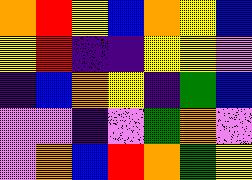[["orange", "red", "yellow", "blue", "orange", "yellow", "blue"], ["yellow", "red", "indigo", "indigo", "yellow", "yellow", "violet"], ["indigo", "blue", "orange", "yellow", "indigo", "green", "blue"], ["violet", "violet", "indigo", "violet", "green", "orange", "violet"], ["violet", "orange", "blue", "red", "orange", "green", "yellow"]]